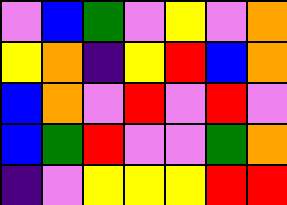[["violet", "blue", "green", "violet", "yellow", "violet", "orange"], ["yellow", "orange", "indigo", "yellow", "red", "blue", "orange"], ["blue", "orange", "violet", "red", "violet", "red", "violet"], ["blue", "green", "red", "violet", "violet", "green", "orange"], ["indigo", "violet", "yellow", "yellow", "yellow", "red", "red"]]